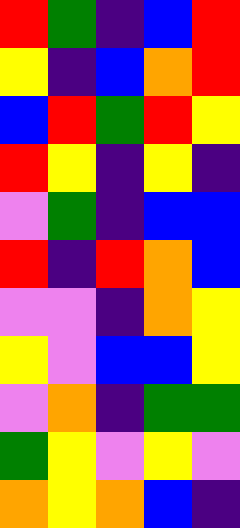[["red", "green", "indigo", "blue", "red"], ["yellow", "indigo", "blue", "orange", "red"], ["blue", "red", "green", "red", "yellow"], ["red", "yellow", "indigo", "yellow", "indigo"], ["violet", "green", "indigo", "blue", "blue"], ["red", "indigo", "red", "orange", "blue"], ["violet", "violet", "indigo", "orange", "yellow"], ["yellow", "violet", "blue", "blue", "yellow"], ["violet", "orange", "indigo", "green", "green"], ["green", "yellow", "violet", "yellow", "violet"], ["orange", "yellow", "orange", "blue", "indigo"]]